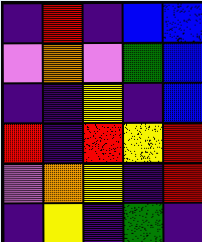[["indigo", "red", "indigo", "blue", "blue"], ["violet", "orange", "violet", "green", "blue"], ["indigo", "indigo", "yellow", "indigo", "blue"], ["red", "indigo", "red", "yellow", "red"], ["violet", "orange", "yellow", "indigo", "red"], ["indigo", "yellow", "indigo", "green", "indigo"]]